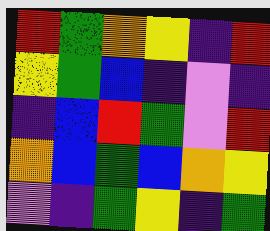[["red", "green", "orange", "yellow", "indigo", "red"], ["yellow", "green", "blue", "indigo", "violet", "indigo"], ["indigo", "blue", "red", "green", "violet", "red"], ["orange", "blue", "green", "blue", "orange", "yellow"], ["violet", "indigo", "green", "yellow", "indigo", "green"]]